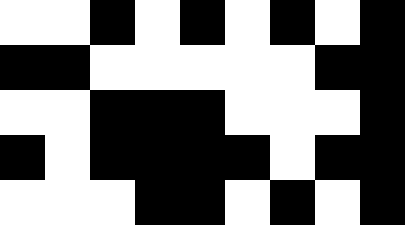[["white", "white", "black", "white", "black", "white", "black", "white", "black"], ["black", "black", "white", "white", "white", "white", "white", "black", "black"], ["white", "white", "black", "black", "black", "white", "white", "white", "black"], ["black", "white", "black", "black", "black", "black", "white", "black", "black"], ["white", "white", "white", "black", "black", "white", "black", "white", "black"]]